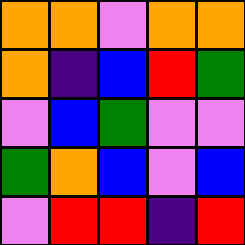[["orange", "orange", "violet", "orange", "orange"], ["orange", "indigo", "blue", "red", "green"], ["violet", "blue", "green", "violet", "violet"], ["green", "orange", "blue", "violet", "blue"], ["violet", "red", "red", "indigo", "red"]]